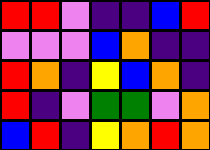[["red", "red", "violet", "indigo", "indigo", "blue", "red"], ["violet", "violet", "violet", "blue", "orange", "indigo", "indigo"], ["red", "orange", "indigo", "yellow", "blue", "orange", "indigo"], ["red", "indigo", "violet", "green", "green", "violet", "orange"], ["blue", "red", "indigo", "yellow", "orange", "red", "orange"]]